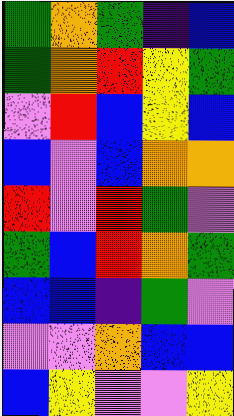[["green", "orange", "green", "indigo", "blue"], ["green", "orange", "red", "yellow", "green"], ["violet", "red", "blue", "yellow", "blue"], ["blue", "violet", "blue", "orange", "orange"], ["red", "violet", "red", "green", "violet"], ["green", "blue", "red", "orange", "green"], ["blue", "blue", "indigo", "green", "violet"], ["violet", "violet", "orange", "blue", "blue"], ["blue", "yellow", "violet", "violet", "yellow"]]